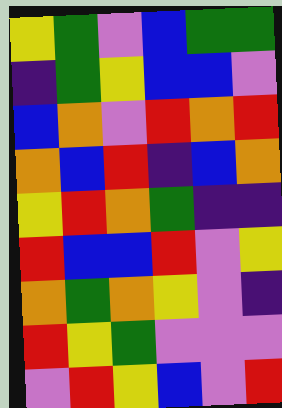[["yellow", "green", "violet", "blue", "green", "green"], ["indigo", "green", "yellow", "blue", "blue", "violet"], ["blue", "orange", "violet", "red", "orange", "red"], ["orange", "blue", "red", "indigo", "blue", "orange"], ["yellow", "red", "orange", "green", "indigo", "indigo"], ["red", "blue", "blue", "red", "violet", "yellow"], ["orange", "green", "orange", "yellow", "violet", "indigo"], ["red", "yellow", "green", "violet", "violet", "violet"], ["violet", "red", "yellow", "blue", "violet", "red"]]